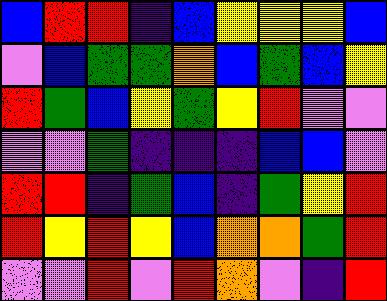[["blue", "red", "red", "indigo", "blue", "yellow", "yellow", "yellow", "blue"], ["violet", "blue", "green", "green", "orange", "blue", "green", "blue", "yellow"], ["red", "green", "blue", "yellow", "green", "yellow", "red", "violet", "violet"], ["violet", "violet", "green", "indigo", "indigo", "indigo", "blue", "blue", "violet"], ["red", "red", "indigo", "green", "blue", "indigo", "green", "yellow", "red"], ["red", "yellow", "red", "yellow", "blue", "orange", "orange", "green", "red"], ["violet", "violet", "red", "violet", "red", "orange", "violet", "indigo", "red"]]